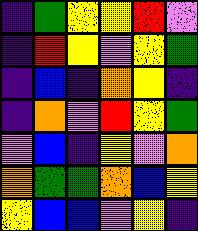[["indigo", "green", "yellow", "yellow", "red", "violet"], ["indigo", "red", "yellow", "violet", "yellow", "green"], ["indigo", "blue", "indigo", "orange", "yellow", "indigo"], ["indigo", "orange", "violet", "red", "yellow", "green"], ["violet", "blue", "indigo", "yellow", "violet", "orange"], ["orange", "green", "green", "orange", "blue", "yellow"], ["yellow", "blue", "blue", "violet", "yellow", "indigo"]]